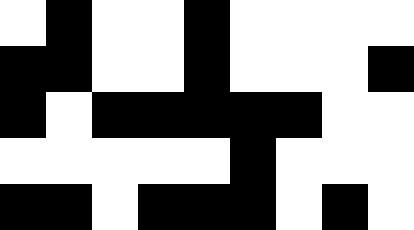[["white", "black", "white", "white", "black", "white", "white", "white", "white"], ["black", "black", "white", "white", "black", "white", "white", "white", "black"], ["black", "white", "black", "black", "black", "black", "black", "white", "white"], ["white", "white", "white", "white", "white", "black", "white", "white", "white"], ["black", "black", "white", "black", "black", "black", "white", "black", "white"]]